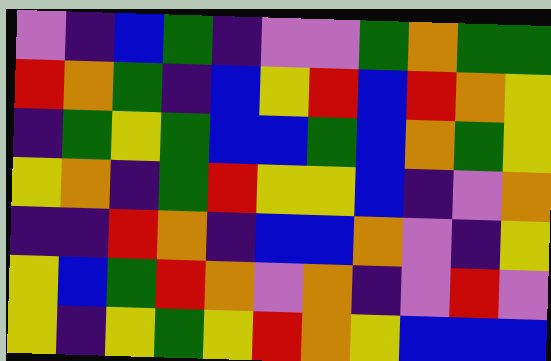[["violet", "indigo", "blue", "green", "indigo", "violet", "violet", "green", "orange", "green", "green"], ["red", "orange", "green", "indigo", "blue", "yellow", "red", "blue", "red", "orange", "yellow"], ["indigo", "green", "yellow", "green", "blue", "blue", "green", "blue", "orange", "green", "yellow"], ["yellow", "orange", "indigo", "green", "red", "yellow", "yellow", "blue", "indigo", "violet", "orange"], ["indigo", "indigo", "red", "orange", "indigo", "blue", "blue", "orange", "violet", "indigo", "yellow"], ["yellow", "blue", "green", "red", "orange", "violet", "orange", "indigo", "violet", "red", "violet"], ["yellow", "indigo", "yellow", "green", "yellow", "red", "orange", "yellow", "blue", "blue", "blue"]]